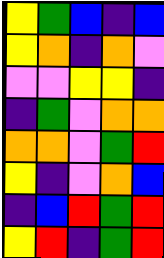[["yellow", "green", "blue", "indigo", "blue"], ["yellow", "orange", "indigo", "orange", "violet"], ["violet", "violet", "yellow", "yellow", "indigo"], ["indigo", "green", "violet", "orange", "orange"], ["orange", "orange", "violet", "green", "red"], ["yellow", "indigo", "violet", "orange", "blue"], ["indigo", "blue", "red", "green", "red"], ["yellow", "red", "indigo", "green", "red"]]